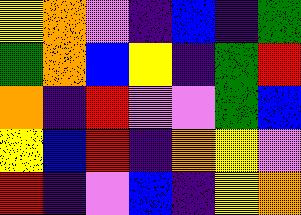[["yellow", "orange", "violet", "indigo", "blue", "indigo", "green"], ["green", "orange", "blue", "yellow", "indigo", "green", "red"], ["orange", "indigo", "red", "violet", "violet", "green", "blue"], ["yellow", "blue", "red", "indigo", "orange", "yellow", "violet"], ["red", "indigo", "violet", "blue", "indigo", "yellow", "orange"]]